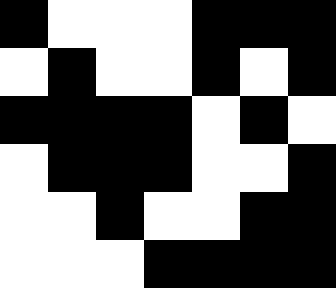[["black", "white", "white", "white", "black", "black", "black"], ["white", "black", "white", "white", "black", "white", "black"], ["black", "black", "black", "black", "white", "black", "white"], ["white", "black", "black", "black", "white", "white", "black"], ["white", "white", "black", "white", "white", "black", "black"], ["white", "white", "white", "black", "black", "black", "black"]]